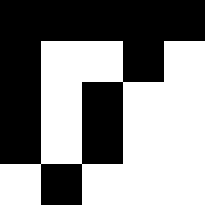[["black", "black", "black", "black", "black"], ["black", "white", "white", "black", "white"], ["black", "white", "black", "white", "white"], ["black", "white", "black", "white", "white"], ["white", "black", "white", "white", "white"]]